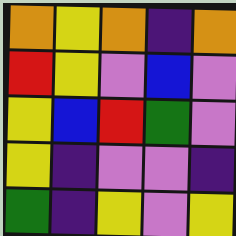[["orange", "yellow", "orange", "indigo", "orange"], ["red", "yellow", "violet", "blue", "violet"], ["yellow", "blue", "red", "green", "violet"], ["yellow", "indigo", "violet", "violet", "indigo"], ["green", "indigo", "yellow", "violet", "yellow"]]